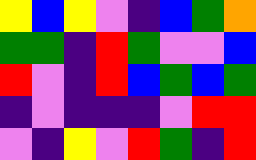[["yellow", "blue", "yellow", "violet", "indigo", "blue", "green", "orange"], ["green", "green", "indigo", "red", "green", "violet", "violet", "blue"], ["red", "violet", "indigo", "red", "blue", "green", "blue", "green"], ["indigo", "violet", "indigo", "indigo", "indigo", "violet", "red", "red"], ["violet", "indigo", "yellow", "violet", "red", "green", "indigo", "red"]]